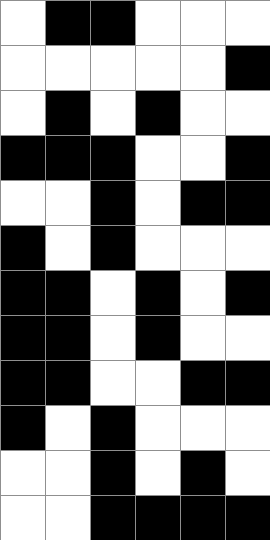[["white", "black", "black", "white", "white", "white"], ["white", "white", "white", "white", "white", "black"], ["white", "black", "white", "black", "white", "white"], ["black", "black", "black", "white", "white", "black"], ["white", "white", "black", "white", "black", "black"], ["black", "white", "black", "white", "white", "white"], ["black", "black", "white", "black", "white", "black"], ["black", "black", "white", "black", "white", "white"], ["black", "black", "white", "white", "black", "black"], ["black", "white", "black", "white", "white", "white"], ["white", "white", "black", "white", "black", "white"], ["white", "white", "black", "black", "black", "black"]]